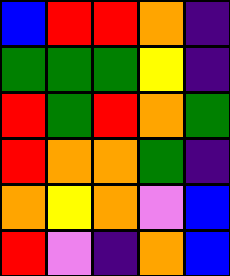[["blue", "red", "red", "orange", "indigo"], ["green", "green", "green", "yellow", "indigo"], ["red", "green", "red", "orange", "green"], ["red", "orange", "orange", "green", "indigo"], ["orange", "yellow", "orange", "violet", "blue"], ["red", "violet", "indigo", "orange", "blue"]]